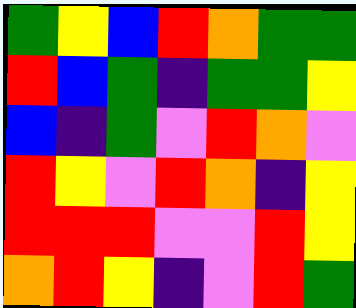[["green", "yellow", "blue", "red", "orange", "green", "green"], ["red", "blue", "green", "indigo", "green", "green", "yellow"], ["blue", "indigo", "green", "violet", "red", "orange", "violet"], ["red", "yellow", "violet", "red", "orange", "indigo", "yellow"], ["red", "red", "red", "violet", "violet", "red", "yellow"], ["orange", "red", "yellow", "indigo", "violet", "red", "green"]]